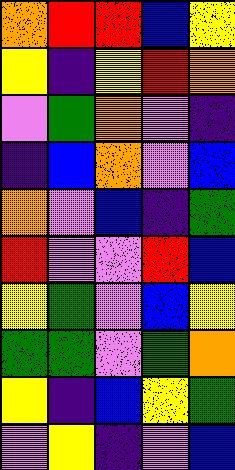[["orange", "red", "red", "blue", "yellow"], ["yellow", "indigo", "yellow", "red", "orange"], ["violet", "green", "orange", "violet", "indigo"], ["indigo", "blue", "orange", "violet", "blue"], ["orange", "violet", "blue", "indigo", "green"], ["red", "violet", "violet", "red", "blue"], ["yellow", "green", "violet", "blue", "yellow"], ["green", "green", "violet", "green", "orange"], ["yellow", "indigo", "blue", "yellow", "green"], ["violet", "yellow", "indigo", "violet", "blue"]]